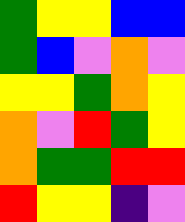[["green", "yellow", "yellow", "blue", "blue"], ["green", "blue", "violet", "orange", "violet"], ["yellow", "yellow", "green", "orange", "yellow"], ["orange", "violet", "red", "green", "yellow"], ["orange", "green", "green", "red", "red"], ["red", "yellow", "yellow", "indigo", "violet"]]